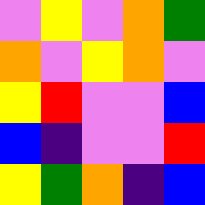[["violet", "yellow", "violet", "orange", "green"], ["orange", "violet", "yellow", "orange", "violet"], ["yellow", "red", "violet", "violet", "blue"], ["blue", "indigo", "violet", "violet", "red"], ["yellow", "green", "orange", "indigo", "blue"]]